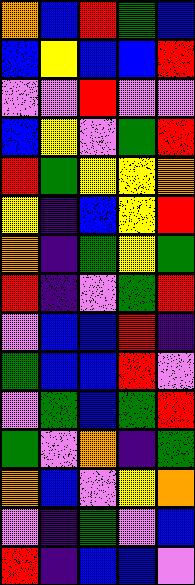[["orange", "blue", "red", "green", "blue"], ["blue", "yellow", "blue", "blue", "red"], ["violet", "violet", "red", "violet", "violet"], ["blue", "yellow", "violet", "green", "red"], ["red", "green", "yellow", "yellow", "orange"], ["yellow", "indigo", "blue", "yellow", "red"], ["orange", "indigo", "green", "yellow", "green"], ["red", "indigo", "violet", "green", "red"], ["violet", "blue", "blue", "red", "indigo"], ["green", "blue", "blue", "red", "violet"], ["violet", "green", "blue", "green", "red"], ["green", "violet", "orange", "indigo", "green"], ["orange", "blue", "violet", "yellow", "orange"], ["violet", "indigo", "green", "violet", "blue"], ["red", "indigo", "blue", "blue", "violet"]]